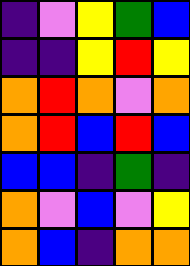[["indigo", "violet", "yellow", "green", "blue"], ["indigo", "indigo", "yellow", "red", "yellow"], ["orange", "red", "orange", "violet", "orange"], ["orange", "red", "blue", "red", "blue"], ["blue", "blue", "indigo", "green", "indigo"], ["orange", "violet", "blue", "violet", "yellow"], ["orange", "blue", "indigo", "orange", "orange"]]